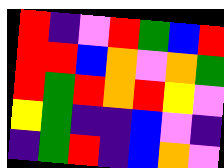[["red", "indigo", "violet", "red", "green", "blue", "red"], ["red", "red", "blue", "orange", "violet", "orange", "green"], ["red", "green", "red", "orange", "red", "yellow", "violet"], ["yellow", "green", "indigo", "indigo", "blue", "violet", "indigo"], ["indigo", "green", "red", "indigo", "blue", "orange", "violet"]]